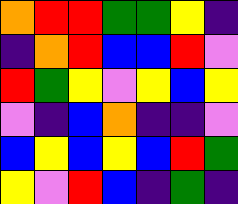[["orange", "red", "red", "green", "green", "yellow", "indigo"], ["indigo", "orange", "red", "blue", "blue", "red", "violet"], ["red", "green", "yellow", "violet", "yellow", "blue", "yellow"], ["violet", "indigo", "blue", "orange", "indigo", "indigo", "violet"], ["blue", "yellow", "blue", "yellow", "blue", "red", "green"], ["yellow", "violet", "red", "blue", "indigo", "green", "indigo"]]